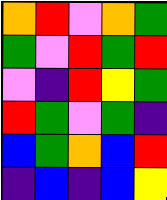[["orange", "red", "violet", "orange", "green"], ["green", "violet", "red", "green", "red"], ["violet", "indigo", "red", "yellow", "green"], ["red", "green", "violet", "green", "indigo"], ["blue", "green", "orange", "blue", "red"], ["indigo", "blue", "indigo", "blue", "yellow"]]